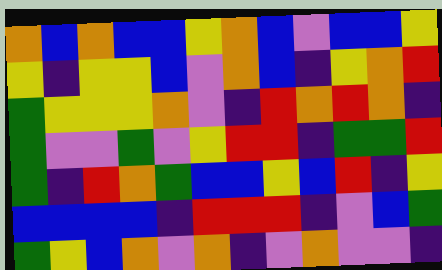[["orange", "blue", "orange", "blue", "blue", "yellow", "orange", "blue", "violet", "blue", "blue", "yellow"], ["yellow", "indigo", "yellow", "yellow", "blue", "violet", "orange", "blue", "indigo", "yellow", "orange", "red"], ["green", "yellow", "yellow", "yellow", "orange", "violet", "indigo", "red", "orange", "red", "orange", "indigo"], ["green", "violet", "violet", "green", "violet", "yellow", "red", "red", "indigo", "green", "green", "red"], ["green", "indigo", "red", "orange", "green", "blue", "blue", "yellow", "blue", "red", "indigo", "yellow"], ["blue", "blue", "blue", "blue", "indigo", "red", "red", "red", "indigo", "violet", "blue", "green"], ["green", "yellow", "blue", "orange", "violet", "orange", "indigo", "violet", "orange", "violet", "violet", "indigo"]]